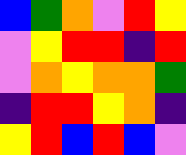[["blue", "green", "orange", "violet", "red", "yellow"], ["violet", "yellow", "red", "red", "indigo", "red"], ["violet", "orange", "yellow", "orange", "orange", "green"], ["indigo", "red", "red", "yellow", "orange", "indigo"], ["yellow", "red", "blue", "red", "blue", "violet"]]